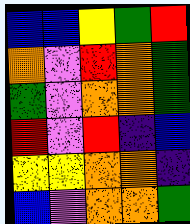[["blue", "blue", "yellow", "green", "red"], ["orange", "violet", "red", "orange", "green"], ["green", "violet", "orange", "orange", "green"], ["red", "violet", "red", "indigo", "blue"], ["yellow", "yellow", "orange", "orange", "indigo"], ["blue", "violet", "orange", "orange", "green"]]